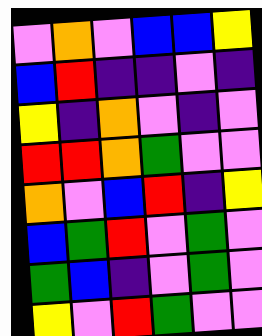[["violet", "orange", "violet", "blue", "blue", "yellow"], ["blue", "red", "indigo", "indigo", "violet", "indigo"], ["yellow", "indigo", "orange", "violet", "indigo", "violet"], ["red", "red", "orange", "green", "violet", "violet"], ["orange", "violet", "blue", "red", "indigo", "yellow"], ["blue", "green", "red", "violet", "green", "violet"], ["green", "blue", "indigo", "violet", "green", "violet"], ["yellow", "violet", "red", "green", "violet", "violet"]]